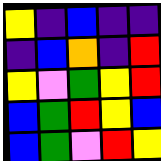[["yellow", "indigo", "blue", "indigo", "indigo"], ["indigo", "blue", "orange", "indigo", "red"], ["yellow", "violet", "green", "yellow", "red"], ["blue", "green", "red", "yellow", "blue"], ["blue", "green", "violet", "red", "yellow"]]